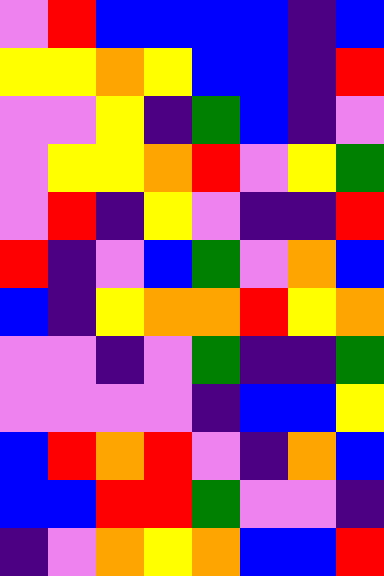[["violet", "red", "blue", "blue", "blue", "blue", "indigo", "blue"], ["yellow", "yellow", "orange", "yellow", "blue", "blue", "indigo", "red"], ["violet", "violet", "yellow", "indigo", "green", "blue", "indigo", "violet"], ["violet", "yellow", "yellow", "orange", "red", "violet", "yellow", "green"], ["violet", "red", "indigo", "yellow", "violet", "indigo", "indigo", "red"], ["red", "indigo", "violet", "blue", "green", "violet", "orange", "blue"], ["blue", "indigo", "yellow", "orange", "orange", "red", "yellow", "orange"], ["violet", "violet", "indigo", "violet", "green", "indigo", "indigo", "green"], ["violet", "violet", "violet", "violet", "indigo", "blue", "blue", "yellow"], ["blue", "red", "orange", "red", "violet", "indigo", "orange", "blue"], ["blue", "blue", "red", "red", "green", "violet", "violet", "indigo"], ["indigo", "violet", "orange", "yellow", "orange", "blue", "blue", "red"]]